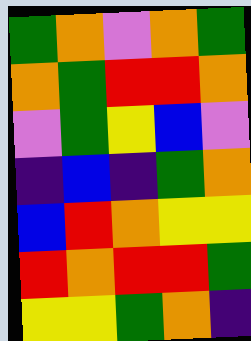[["green", "orange", "violet", "orange", "green"], ["orange", "green", "red", "red", "orange"], ["violet", "green", "yellow", "blue", "violet"], ["indigo", "blue", "indigo", "green", "orange"], ["blue", "red", "orange", "yellow", "yellow"], ["red", "orange", "red", "red", "green"], ["yellow", "yellow", "green", "orange", "indigo"]]